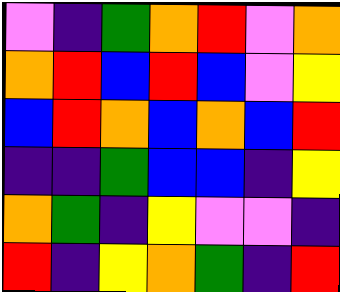[["violet", "indigo", "green", "orange", "red", "violet", "orange"], ["orange", "red", "blue", "red", "blue", "violet", "yellow"], ["blue", "red", "orange", "blue", "orange", "blue", "red"], ["indigo", "indigo", "green", "blue", "blue", "indigo", "yellow"], ["orange", "green", "indigo", "yellow", "violet", "violet", "indigo"], ["red", "indigo", "yellow", "orange", "green", "indigo", "red"]]